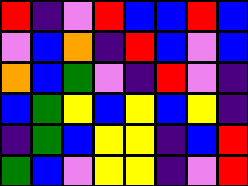[["red", "indigo", "violet", "red", "blue", "blue", "red", "blue"], ["violet", "blue", "orange", "indigo", "red", "blue", "violet", "blue"], ["orange", "blue", "green", "violet", "indigo", "red", "violet", "indigo"], ["blue", "green", "yellow", "blue", "yellow", "blue", "yellow", "indigo"], ["indigo", "green", "blue", "yellow", "yellow", "indigo", "blue", "red"], ["green", "blue", "violet", "yellow", "yellow", "indigo", "violet", "red"]]